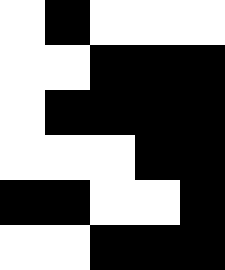[["white", "black", "white", "white", "white"], ["white", "white", "black", "black", "black"], ["white", "black", "black", "black", "black"], ["white", "white", "white", "black", "black"], ["black", "black", "white", "white", "black"], ["white", "white", "black", "black", "black"]]